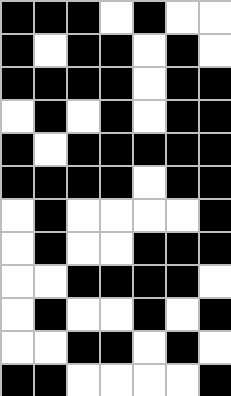[["black", "black", "black", "white", "black", "white", "white"], ["black", "white", "black", "black", "white", "black", "white"], ["black", "black", "black", "black", "white", "black", "black"], ["white", "black", "white", "black", "white", "black", "black"], ["black", "white", "black", "black", "black", "black", "black"], ["black", "black", "black", "black", "white", "black", "black"], ["white", "black", "white", "white", "white", "white", "black"], ["white", "black", "white", "white", "black", "black", "black"], ["white", "white", "black", "black", "black", "black", "white"], ["white", "black", "white", "white", "black", "white", "black"], ["white", "white", "black", "black", "white", "black", "white"], ["black", "black", "white", "white", "white", "white", "black"]]